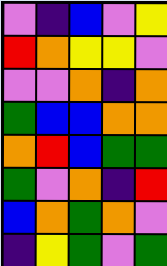[["violet", "indigo", "blue", "violet", "yellow"], ["red", "orange", "yellow", "yellow", "violet"], ["violet", "violet", "orange", "indigo", "orange"], ["green", "blue", "blue", "orange", "orange"], ["orange", "red", "blue", "green", "green"], ["green", "violet", "orange", "indigo", "red"], ["blue", "orange", "green", "orange", "violet"], ["indigo", "yellow", "green", "violet", "green"]]